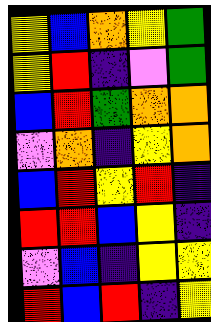[["yellow", "blue", "orange", "yellow", "green"], ["yellow", "red", "indigo", "violet", "green"], ["blue", "red", "green", "orange", "orange"], ["violet", "orange", "indigo", "yellow", "orange"], ["blue", "red", "yellow", "red", "indigo"], ["red", "red", "blue", "yellow", "indigo"], ["violet", "blue", "indigo", "yellow", "yellow"], ["red", "blue", "red", "indigo", "yellow"]]